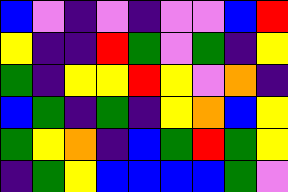[["blue", "violet", "indigo", "violet", "indigo", "violet", "violet", "blue", "red"], ["yellow", "indigo", "indigo", "red", "green", "violet", "green", "indigo", "yellow"], ["green", "indigo", "yellow", "yellow", "red", "yellow", "violet", "orange", "indigo"], ["blue", "green", "indigo", "green", "indigo", "yellow", "orange", "blue", "yellow"], ["green", "yellow", "orange", "indigo", "blue", "green", "red", "green", "yellow"], ["indigo", "green", "yellow", "blue", "blue", "blue", "blue", "green", "violet"]]